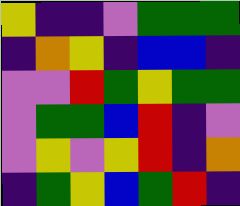[["yellow", "indigo", "indigo", "violet", "green", "green", "green"], ["indigo", "orange", "yellow", "indigo", "blue", "blue", "indigo"], ["violet", "violet", "red", "green", "yellow", "green", "green"], ["violet", "green", "green", "blue", "red", "indigo", "violet"], ["violet", "yellow", "violet", "yellow", "red", "indigo", "orange"], ["indigo", "green", "yellow", "blue", "green", "red", "indigo"]]